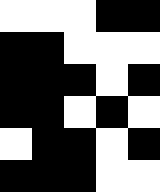[["white", "white", "white", "black", "black"], ["black", "black", "white", "white", "white"], ["black", "black", "black", "white", "black"], ["black", "black", "white", "black", "white"], ["white", "black", "black", "white", "black"], ["black", "black", "black", "white", "white"]]